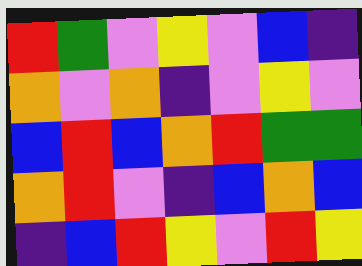[["red", "green", "violet", "yellow", "violet", "blue", "indigo"], ["orange", "violet", "orange", "indigo", "violet", "yellow", "violet"], ["blue", "red", "blue", "orange", "red", "green", "green"], ["orange", "red", "violet", "indigo", "blue", "orange", "blue"], ["indigo", "blue", "red", "yellow", "violet", "red", "yellow"]]